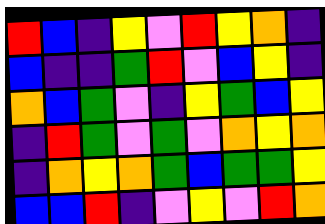[["red", "blue", "indigo", "yellow", "violet", "red", "yellow", "orange", "indigo"], ["blue", "indigo", "indigo", "green", "red", "violet", "blue", "yellow", "indigo"], ["orange", "blue", "green", "violet", "indigo", "yellow", "green", "blue", "yellow"], ["indigo", "red", "green", "violet", "green", "violet", "orange", "yellow", "orange"], ["indigo", "orange", "yellow", "orange", "green", "blue", "green", "green", "yellow"], ["blue", "blue", "red", "indigo", "violet", "yellow", "violet", "red", "orange"]]